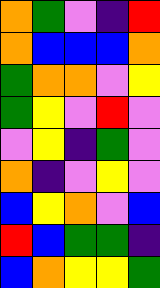[["orange", "green", "violet", "indigo", "red"], ["orange", "blue", "blue", "blue", "orange"], ["green", "orange", "orange", "violet", "yellow"], ["green", "yellow", "violet", "red", "violet"], ["violet", "yellow", "indigo", "green", "violet"], ["orange", "indigo", "violet", "yellow", "violet"], ["blue", "yellow", "orange", "violet", "blue"], ["red", "blue", "green", "green", "indigo"], ["blue", "orange", "yellow", "yellow", "green"]]